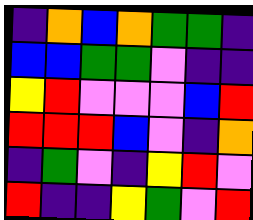[["indigo", "orange", "blue", "orange", "green", "green", "indigo"], ["blue", "blue", "green", "green", "violet", "indigo", "indigo"], ["yellow", "red", "violet", "violet", "violet", "blue", "red"], ["red", "red", "red", "blue", "violet", "indigo", "orange"], ["indigo", "green", "violet", "indigo", "yellow", "red", "violet"], ["red", "indigo", "indigo", "yellow", "green", "violet", "red"]]